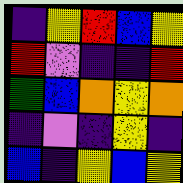[["indigo", "yellow", "red", "blue", "yellow"], ["red", "violet", "indigo", "indigo", "red"], ["green", "blue", "orange", "yellow", "orange"], ["indigo", "violet", "indigo", "yellow", "indigo"], ["blue", "indigo", "yellow", "blue", "yellow"]]